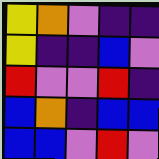[["yellow", "orange", "violet", "indigo", "indigo"], ["yellow", "indigo", "indigo", "blue", "violet"], ["red", "violet", "violet", "red", "indigo"], ["blue", "orange", "indigo", "blue", "blue"], ["blue", "blue", "violet", "red", "violet"]]